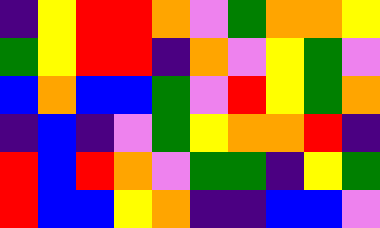[["indigo", "yellow", "red", "red", "orange", "violet", "green", "orange", "orange", "yellow"], ["green", "yellow", "red", "red", "indigo", "orange", "violet", "yellow", "green", "violet"], ["blue", "orange", "blue", "blue", "green", "violet", "red", "yellow", "green", "orange"], ["indigo", "blue", "indigo", "violet", "green", "yellow", "orange", "orange", "red", "indigo"], ["red", "blue", "red", "orange", "violet", "green", "green", "indigo", "yellow", "green"], ["red", "blue", "blue", "yellow", "orange", "indigo", "indigo", "blue", "blue", "violet"]]